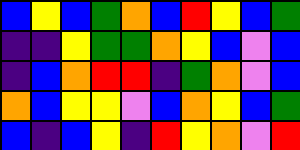[["blue", "yellow", "blue", "green", "orange", "blue", "red", "yellow", "blue", "green"], ["indigo", "indigo", "yellow", "green", "green", "orange", "yellow", "blue", "violet", "blue"], ["indigo", "blue", "orange", "red", "red", "indigo", "green", "orange", "violet", "blue"], ["orange", "blue", "yellow", "yellow", "violet", "blue", "orange", "yellow", "blue", "green"], ["blue", "indigo", "blue", "yellow", "indigo", "red", "yellow", "orange", "violet", "red"]]